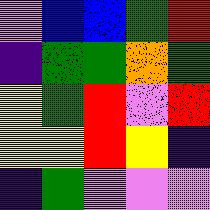[["violet", "blue", "blue", "green", "red"], ["indigo", "green", "green", "orange", "green"], ["yellow", "green", "red", "violet", "red"], ["yellow", "yellow", "red", "yellow", "indigo"], ["indigo", "green", "violet", "violet", "violet"]]